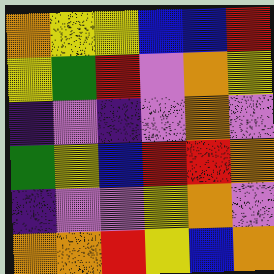[["orange", "yellow", "yellow", "blue", "blue", "red"], ["yellow", "green", "red", "violet", "orange", "yellow"], ["indigo", "violet", "indigo", "violet", "orange", "violet"], ["green", "yellow", "blue", "red", "red", "orange"], ["indigo", "violet", "violet", "yellow", "orange", "violet"], ["orange", "orange", "red", "yellow", "blue", "orange"]]